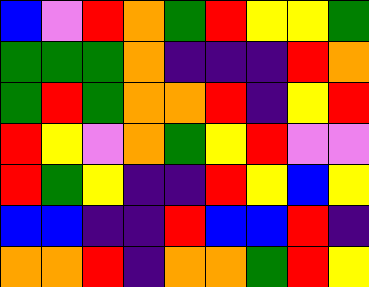[["blue", "violet", "red", "orange", "green", "red", "yellow", "yellow", "green"], ["green", "green", "green", "orange", "indigo", "indigo", "indigo", "red", "orange"], ["green", "red", "green", "orange", "orange", "red", "indigo", "yellow", "red"], ["red", "yellow", "violet", "orange", "green", "yellow", "red", "violet", "violet"], ["red", "green", "yellow", "indigo", "indigo", "red", "yellow", "blue", "yellow"], ["blue", "blue", "indigo", "indigo", "red", "blue", "blue", "red", "indigo"], ["orange", "orange", "red", "indigo", "orange", "orange", "green", "red", "yellow"]]